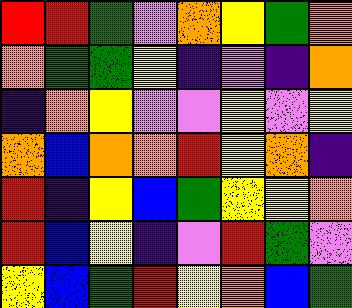[["red", "red", "green", "violet", "orange", "yellow", "green", "orange"], ["orange", "green", "green", "yellow", "indigo", "violet", "indigo", "orange"], ["indigo", "orange", "yellow", "violet", "violet", "yellow", "violet", "yellow"], ["orange", "blue", "orange", "orange", "red", "yellow", "orange", "indigo"], ["red", "indigo", "yellow", "blue", "green", "yellow", "yellow", "orange"], ["red", "blue", "yellow", "indigo", "violet", "red", "green", "violet"], ["yellow", "blue", "green", "red", "yellow", "orange", "blue", "green"]]